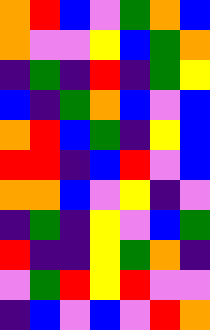[["orange", "red", "blue", "violet", "green", "orange", "blue"], ["orange", "violet", "violet", "yellow", "blue", "green", "orange"], ["indigo", "green", "indigo", "red", "indigo", "green", "yellow"], ["blue", "indigo", "green", "orange", "blue", "violet", "blue"], ["orange", "red", "blue", "green", "indigo", "yellow", "blue"], ["red", "red", "indigo", "blue", "red", "violet", "blue"], ["orange", "orange", "blue", "violet", "yellow", "indigo", "violet"], ["indigo", "green", "indigo", "yellow", "violet", "blue", "green"], ["red", "indigo", "indigo", "yellow", "green", "orange", "indigo"], ["violet", "green", "red", "yellow", "red", "violet", "violet"], ["indigo", "blue", "violet", "blue", "violet", "red", "orange"]]